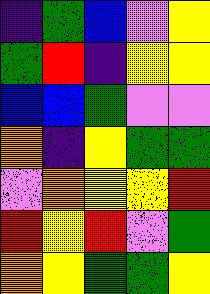[["indigo", "green", "blue", "violet", "yellow"], ["green", "red", "indigo", "yellow", "yellow"], ["blue", "blue", "green", "violet", "violet"], ["orange", "indigo", "yellow", "green", "green"], ["violet", "orange", "yellow", "yellow", "red"], ["red", "yellow", "red", "violet", "green"], ["orange", "yellow", "green", "green", "yellow"]]